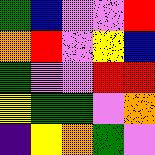[["green", "blue", "violet", "violet", "red"], ["orange", "red", "violet", "yellow", "blue"], ["green", "violet", "violet", "red", "red"], ["yellow", "green", "green", "violet", "orange"], ["indigo", "yellow", "orange", "green", "violet"]]